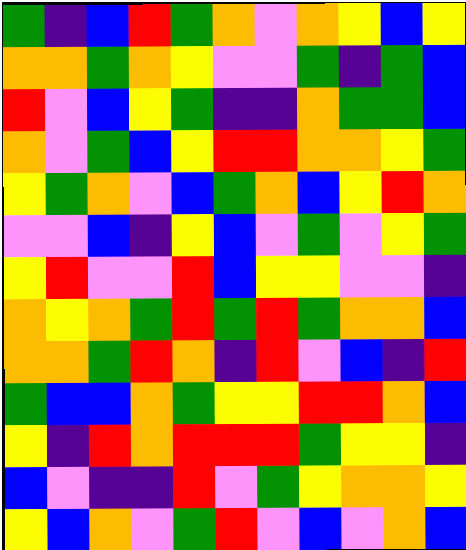[["green", "indigo", "blue", "red", "green", "orange", "violet", "orange", "yellow", "blue", "yellow"], ["orange", "orange", "green", "orange", "yellow", "violet", "violet", "green", "indigo", "green", "blue"], ["red", "violet", "blue", "yellow", "green", "indigo", "indigo", "orange", "green", "green", "blue"], ["orange", "violet", "green", "blue", "yellow", "red", "red", "orange", "orange", "yellow", "green"], ["yellow", "green", "orange", "violet", "blue", "green", "orange", "blue", "yellow", "red", "orange"], ["violet", "violet", "blue", "indigo", "yellow", "blue", "violet", "green", "violet", "yellow", "green"], ["yellow", "red", "violet", "violet", "red", "blue", "yellow", "yellow", "violet", "violet", "indigo"], ["orange", "yellow", "orange", "green", "red", "green", "red", "green", "orange", "orange", "blue"], ["orange", "orange", "green", "red", "orange", "indigo", "red", "violet", "blue", "indigo", "red"], ["green", "blue", "blue", "orange", "green", "yellow", "yellow", "red", "red", "orange", "blue"], ["yellow", "indigo", "red", "orange", "red", "red", "red", "green", "yellow", "yellow", "indigo"], ["blue", "violet", "indigo", "indigo", "red", "violet", "green", "yellow", "orange", "orange", "yellow"], ["yellow", "blue", "orange", "violet", "green", "red", "violet", "blue", "violet", "orange", "blue"]]